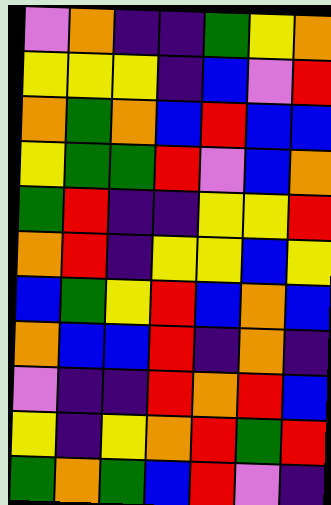[["violet", "orange", "indigo", "indigo", "green", "yellow", "orange"], ["yellow", "yellow", "yellow", "indigo", "blue", "violet", "red"], ["orange", "green", "orange", "blue", "red", "blue", "blue"], ["yellow", "green", "green", "red", "violet", "blue", "orange"], ["green", "red", "indigo", "indigo", "yellow", "yellow", "red"], ["orange", "red", "indigo", "yellow", "yellow", "blue", "yellow"], ["blue", "green", "yellow", "red", "blue", "orange", "blue"], ["orange", "blue", "blue", "red", "indigo", "orange", "indigo"], ["violet", "indigo", "indigo", "red", "orange", "red", "blue"], ["yellow", "indigo", "yellow", "orange", "red", "green", "red"], ["green", "orange", "green", "blue", "red", "violet", "indigo"]]